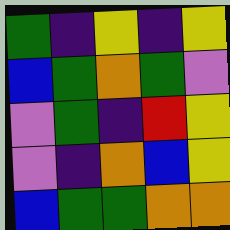[["green", "indigo", "yellow", "indigo", "yellow"], ["blue", "green", "orange", "green", "violet"], ["violet", "green", "indigo", "red", "yellow"], ["violet", "indigo", "orange", "blue", "yellow"], ["blue", "green", "green", "orange", "orange"]]